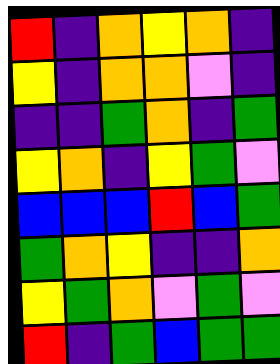[["red", "indigo", "orange", "yellow", "orange", "indigo"], ["yellow", "indigo", "orange", "orange", "violet", "indigo"], ["indigo", "indigo", "green", "orange", "indigo", "green"], ["yellow", "orange", "indigo", "yellow", "green", "violet"], ["blue", "blue", "blue", "red", "blue", "green"], ["green", "orange", "yellow", "indigo", "indigo", "orange"], ["yellow", "green", "orange", "violet", "green", "violet"], ["red", "indigo", "green", "blue", "green", "green"]]